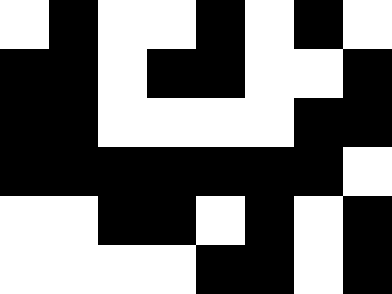[["white", "black", "white", "white", "black", "white", "black", "white"], ["black", "black", "white", "black", "black", "white", "white", "black"], ["black", "black", "white", "white", "white", "white", "black", "black"], ["black", "black", "black", "black", "black", "black", "black", "white"], ["white", "white", "black", "black", "white", "black", "white", "black"], ["white", "white", "white", "white", "black", "black", "white", "black"]]